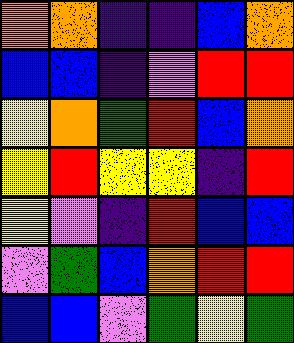[["orange", "orange", "indigo", "indigo", "blue", "orange"], ["blue", "blue", "indigo", "violet", "red", "red"], ["yellow", "orange", "green", "red", "blue", "orange"], ["yellow", "red", "yellow", "yellow", "indigo", "red"], ["yellow", "violet", "indigo", "red", "blue", "blue"], ["violet", "green", "blue", "orange", "red", "red"], ["blue", "blue", "violet", "green", "yellow", "green"]]